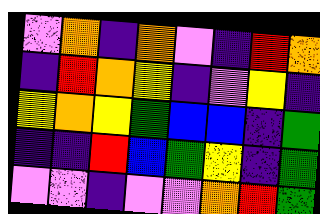[["violet", "orange", "indigo", "orange", "violet", "indigo", "red", "orange"], ["indigo", "red", "orange", "yellow", "indigo", "violet", "yellow", "indigo"], ["yellow", "orange", "yellow", "green", "blue", "blue", "indigo", "green"], ["indigo", "indigo", "red", "blue", "green", "yellow", "indigo", "green"], ["violet", "violet", "indigo", "violet", "violet", "orange", "red", "green"]]